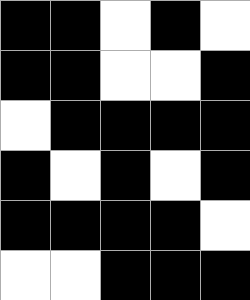[["black", "black", "white", "black", "white"], ["black", "black", "white", "white", "black"], ["white", "black", "black", "black", "black"], ["black", "white", "black", "white", "black"], ["black", "black", "black", "black", "white"], ["white", "white", "black", "black", "black"]]